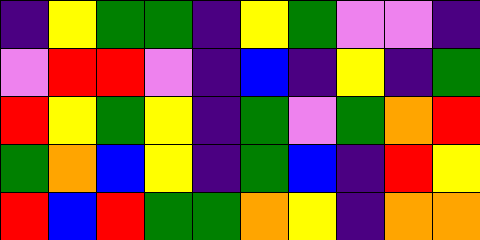[["indigo", "yellow", "green", "green", "indigo", "yellow", "green", "violet", "violet", "indigo"], ["violet", "red", "red", "violet", "indigo", "blue", "indigo", "yellow", "indigo", "green"], ["red", "yellow", "green", "yellow", "indigo", "green", "violet", "green", "orange", "red"], ["green", "orange", "blue", "yellow", "indigo", "green", "blue", "indigo", "red", "yellow"], ["red", "blue", "red", "green", "green", "orange", "yellow", "indigo", "orange", "orange"]]